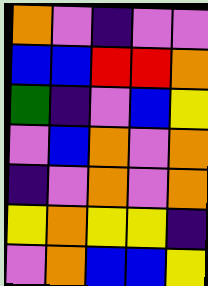[["orange", "violet", "indigo", "violet", "violet"], ["blue", "blue", "red", "red", "orange"], ["green", "indigo", "violet", "blue", "yellow"], ["violet", "blue", "orange", "violet", "orange"], ["indigo", "violet", "orange", "violet", "orange"], ["yellow", "orange", "yellow", "yellow", "indigo"], ["violet", "orange", "blue", "blue", "yellow"]]